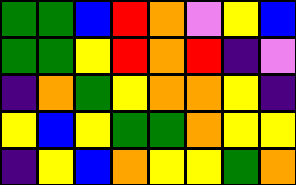[["green", "green", "blue", "red", "orange", "violet", "yellow", "blue"], ["green", "green", "yellow", "red", "orange", "red", "indigo", "violet"], ["indigo", "orange", "green", "yellow", "orange", "orange", "yellow", "indigo"], ["yellow", "blue", "yellow", "green", "green", "orange", "yellow", "yellow"], ["indigo", "yellow", "blue", "orange", "yellow", "yellow", "green", "orange"]]